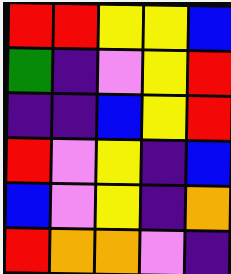[["red", "red", "yellow", "yellow", "blue"], ["green", "indigo", "violet", "yellow", "red"], ["indigo", "indigo", "blue", "yellow", "red"], ["red", "violet", "yellow", "indigo", "blue"], ["blue", "violet", "yellow", "indigo", "orange"], ["red", "orange", "orange", "violet", "indigo"]]